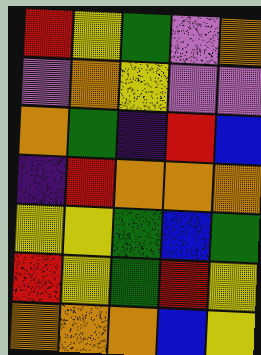[["red", "yellow", "green", "violet", "orange"], ["violet", "orange", "yellow", "violet", "violet"], ["orange", "green", "indigo", "red", "blue"], ["indigo", "red", "orange", "orange", "orange"], ["yellow", "yellow", "green", "blue", "green"], ["red", "yellow", "green", "red", "yellow"], ["orange", "orange", "orange", "blue", "yellow"]]